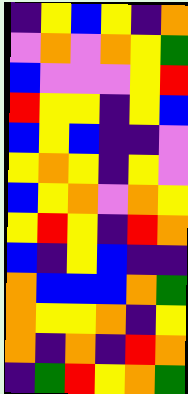[["indigo", "yellow", "blue", "yellow", "indigo", "orange"], ["violet", "orange", "violet", "orange", "yellow", "green"], ["blue", "violet", "violet", "violet", "yellow", "red"], ["red", "yellow", "yellow", "indigo", "yellow", "blue"], ["blue", "yellow", "blue", "indigo", "indigo", "violet"], ["yellow", "orange", "yellow", "indigo", "yellow", "violet"], ["blue", "yellow", "orange", "violet", "orange", "yellow"], ["yellow", "red", "yellow", "indigo", "red", "orange"], ["blue", "indigo", "yellow", "blue", "indigo", "indigo"], ["orange", "blue", "blue", "blue", "orange", "green"], ["orange", "yellow", "yellow", "orange", "indigo", "yellow"], ["orange", "indigo", "orange", "indigo", "red", "orange"], ["indigo", "green", "red", "yellow", "orange", "green"]]